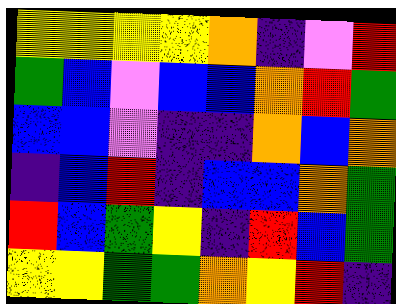[["yellow", "yellow", "yellow", "yellow", "orange", "indigo", "violet", "red"], ["green", "blue", "violet", "blue", "blue", "orange", "red", "green"], ["blue", "blue", "violet", "indigo", "indigo", "orange", "blue", "orange"], ["indigo", "blue", "red", "indigo", "blue", "blue", "orange", "green"], ["red", "blue", "green", "yellow", "indigo", "red", "blue", "green"], ["yellow", "yellow", "green", "green", "orange", "yellow", "red", "indigo"]]